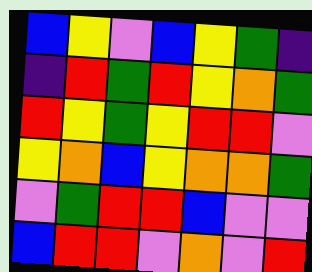[["blue", "yellow", "violet", "blue", "yellow", "green", "indigo"], ["indigo", "red", "green", "red", "yellow", "orange", "green"], ["red", "yellow", "green", "yellow", "red", "red", "violet"], ["yellow", "orange", "blue", "yellow", "orange", "orange", "green"], ["violet", "green", "red", "red", "blue", "violet", "violet"], ["blue", "red", "red", "violet", "orange", "violet", "red"]]